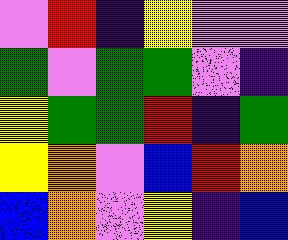[["violet", "red", "indigo", "yellow", "violet", "violet"], ["green", "violet", "green", "green", "violet", "indigo"], ["yellow", "green", "green", "red", "indigo", "green"], ["yellow", "orange", "violet", "blue", "red", "orange"], ["blue", "orange", "violet", "yellow", "indigo", "blue"]]